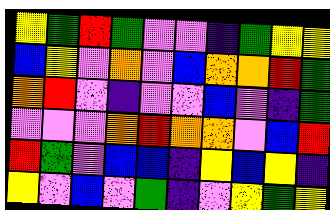[["yellow", "green", "red", "green", "violet", "violet", "indigo", "green", "yellow", "yellow"], ["blue", "yellow", "violet", "orange", "violet", "blue", "orange", "orange", "red", "green"], ["orange", "red", "violet", "indigo", "violet", "violet", "blue", "violet", "indigo", "green"], ["violet", "violet", "violet", "orange", "red", "orange", "orange", "violet", "blue", "red"], ["red", "green", "violet", "blue", "blue", "indigo", "yellow", "blue", "yellow", "indigo"], ["yellow", "violet", "blue", "violet", "green", "indigo", "violet", "yellow", "green", "yellow"]]